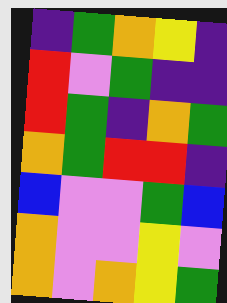[["indigo", "green", "orange", "yellow", "indigo"], ["red", "violet", "green", "indigo", "indigo"], ["red", "green", "indigo", "orange", "green"], ["orange", "green", "red", "red", "indigo"], ["blue", "violet", "violet", "green", "blue"], ["orange", "violet", "violet", "yellow", "violet"], ["orange", "violet", "orange", "yellow", "green"]]